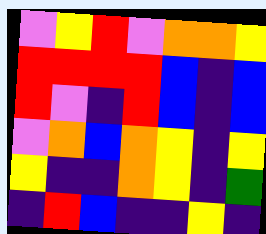[["violet", "yellow", "red", "violet", "orange", "orange", "yellow"], ["red", "red", "red", "red", "blue", "indigo", "blue"], ["red", "violet", "indigo", "red", "blue", "indigo", "blue"], ["violet", "orange", "blue", "orange", "yellow", "indigo", "yellow"], ["yellow", "indigo", "indigo", "orange", "yellow", "indigo", "green"], ["indigo", "red", "blue", "indigo", "indigo", "yellow", "indigo"]]